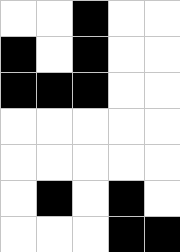[["white", "white", "black", "white", "white"], ["black", "white", "black", "white", "white"], ["black", "black", "black", "white", "white"], ["white", "white", "white", "white", "white"], ["white", "white", "white", "white", "white"], ["white", "black", "white", "black", "white"], ["white", "white", "white", "black", "black"]]